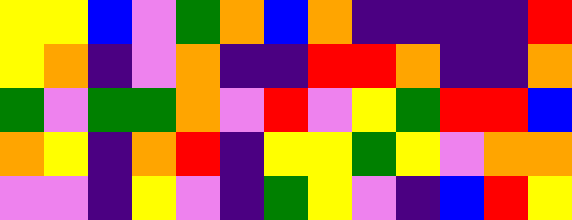[["yellow", "yellow", "blue", "violet", "green", "orange", "blue", "orange", "indigo", "indigo", "indigo", "indigo", "red"], ["yellow", "orange", "indigo", "violet", "orange", "indigo", "indigo", "red", "red", "orange", "indigo", "indigo", "orange"], ["green", "violet", "green", "green", "orange", "violet", "red", "violet", "yellow", "green", "red", "red", "blue"], ["orange", "yellow", "indigo", "orange", "red", "indigo", "yellow", "yellow", "green", "yellow", "violet", "orange", "orange"], ["violet", "violet", "indigo", "yellow", "violet", "indigo", "green", "yellow", "violet", "indigo", "blue", "red", "yellow"]]